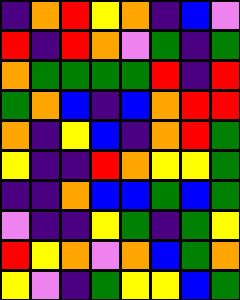[["indigo", "orange", "red", "yellow", "orange", "indigo", "blue", "violet"], ["red", "indigo", "red", "orange", "violet", "green", "indigo", "green"], ["orange", "green", "green", "green", "green", "red", "indigo", "red"], ["green", "orange", "blue", "indigo", "blue", "orange", "red", "red"], ["orange", "indigo", "yellow", "blue", "indigo", "orange", "red", "green"], ["yellow", "indigo", "indigo", "red", "orange", "yellow", "yellow", "green"], ["indigo", "indigo", "orange", "blue", "blue", "green", "blue", "green"], ["violet", "indigo", "indigo", "yellow", "green", "indigo", "green", "yellow"], ["red", "yellow", "orange", "violet", "orange", "blue", "green", "orange"], ["yellow", "violet", "indigo", "green", "yellow", "yellow", "blue", "green"]]